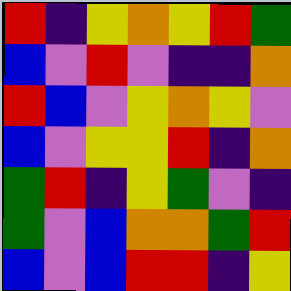[["red", "indigo", "yellow", "orange", "yellow", "red", "green"], ["blue", "violet", "red", "violet", "indigo", "indigo", "orange"], ["red", "blue", "violet", "yellow", "orange", "yellow", "violet"], ["blue", "violet", "yellow", "yellow", "red", "indigo", "orange"], ["green", "red", "indigo", "yellow", "green", "violet", "indigo"], ["green", "violet", "blue", "orange", "orange", "green", "red"], ["blue", "violet", "blue", "red", "red", "indigo", "yellow"]]